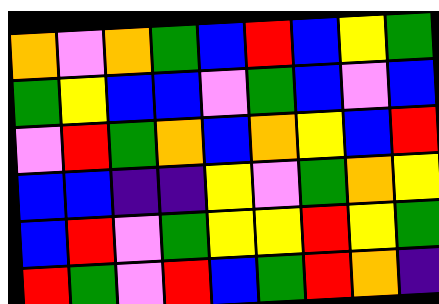[["orange", "violet", "orange", "green", "blue", "red", "blue", "yellow", "green"], ["green", "yellow", "blue", "blue", "violet", "green", "blue", "violet", "blue"], ["violet", "red", "green", "orange", "blue", "orange", "yellow", "blue", "red"], ["blue", "blue", "indigo", "indigo", "yellow", "violet", "green", "orange", "yellow"], ["blue", "red", "violet", "green", "yellow", "yellow", "red", "yellow", "green"], ["red", "green", "violet", "red", "blue", "green", "red", "orange", "indigo"]]